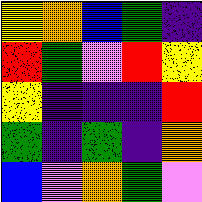[["yellow", "orange", "blue", "green", "indigo"], ["red", "green", "violet", "red", "yellow"], ["yellow", "indigo", "indigo", "indigo", "red"], ["green", "indigo", "green", "indigo", "orange"], ["blue", "violet", "orange", "green", "violet"]]